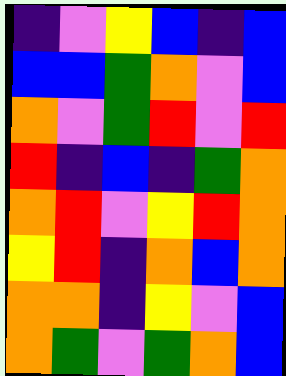[["indigo", "violet", "yellow", "blue", "indigo", "blue"], ["blue", "blue", "green", "orange", "violet", "blue"], ["orange", "violet", "green", "red", "violet", "red"], ["red", "indigo", "blue", "indigo", "green", "orange"], ["orange", "red", "violet", "yellow", "red", "orange"], ["yellow", "red", "indigo", "orange", "blue", "orange"], ["orange", "orange", "indigo", "yellow", "violet", "blue"], ["orange", "green", "violet", "green", "orange", "blue"]]